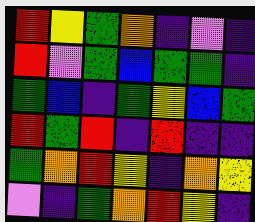[["red", "yellow", "green", "orange", "indigo", "violet", "indigo"], ["red", "violet", "green", "blue", "green", "green", "indigo"], ["green", "blue", "indigo", "green", "yellow", "blue", "green"], ["red", "green", "red", "indigo", "red", "indigo", "indigo"], ["green", "orange", "red", "yellow", "indigo", "orange", "yellow"], ["violet", "indigo", "green", "orange", "red", "yellow", "indigo"]]